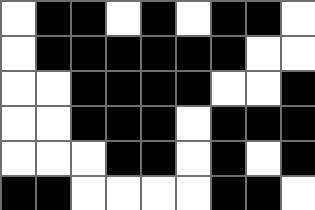[["white", "black", "black", "white", "black", "white", "black", "black", "white"], ["white", "black", "black", "black", "black", "black", "black", "white", "white"], ["white", "white", "black", "black", "black", "black", "white", "white", "black"], ["white", "white", "black", "black", "black", "white", "black", "black", "black"], ["white", "white", "white", "black", "black", "white", "black", "white", "black"], ["black", "black", "white", "white", "white", "white", "black", "black", "white"]]